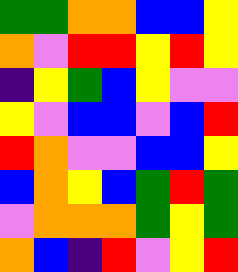[["green", "green", "orange", "orange", "blue", "blue", "yellow"], ["orange", "violet", "red", "red", "yellow", "red", "yellow"], ["indigo", "yellow", "green", "blue", "yellow", "violet", "violet"], ["yellow", "violet", "blue", "blue", "violet", "blue", "red"], ["red", "orange", "violet", "violet", "blue", "blue", "yellow"], ["blue", "orange", "yellow", "blue", "green", "red", "green"], ["violet", "orange", "orange", "orange", "green", "yellow", "green"], ["orange", "blue", "indigo", "red", "violet", "yellow", "red"]]